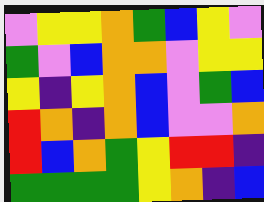[["violet", "yellow", "yellow", "orange", "green", "blue", "yellow", "violet"], ["green", "violet", "blue", "orange", "orange", "violet", "yellow", "yellow"], ["yellow", "indigo", "yellow", "orange", "blue", "violet", "green", "blue"], ["red", "orange", "indigo", "orange", "blue", "violet", "violet", "orange"], ["red", "blue", "orange", "green", "yellow", "red", "red", "indigo"], ["green", "green", "green", "green", "yellow", "orange", "indigo", "blue"]]